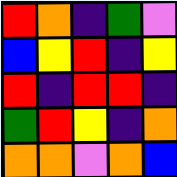[["red", "orange", "indigo", "green", "violet"], ["blue", "yellow", "red", "indigo", "yellow"], ["red", "indigo", "red", "red", "indigo"], ["green", "red", "yellow", "indigo", "orange"], ["orange", "orange", "violet", "orange", "blue"]]